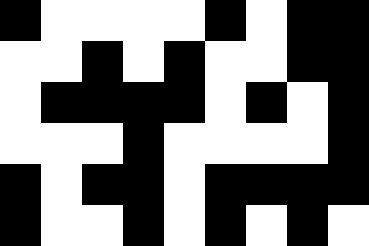[["black", "white", "white", "white", "white", "black", "white", "black", "black"], ["white", "white", "black", "white", "black", "white", "white", "black", "black"], ["white", "black", "black", "black", "black", "white", "black", "white", "black"], ["white", "white", "white", "black", "white", "white", "white", "white", "black"], ["black", "white", "black", "black", "white", "black", "black", "black", "black"], ["black", "white", "white", "black", "white", "black", "white", "black", "white"]]